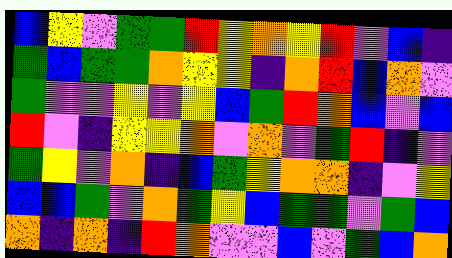[["blue", "yellow", "violet", "green", "green", "red", "yellow", "orange", "yellow", "red", "violet", "blue", "indigo"], ["green", "blue", "green", "green", "orange", "yellow", "yellow", "indigo", "orange", "red", "blue", "orange", "violet"], ["green", "violet", "violet", "yellow", "violet", "yellow", "blue", "green", "red", "orange", "blue", "violet", "blue"], ["red", "violet", "indigo", "yellow", "yellow", "orange", "violet", "orange", "violet", "green", "red", "indigo", "violet"], ["green", "yellow", "violet", "orange", "indigo", "blue", "green", "yellow", "orange", "orange", "indigo", "violet", "yellow"], ["blue", "blue", "green", "violet", "orange", "green", "yellow", "blue", "green", "green", "violet", "green", "blue"], ["orange", "indigo", "orange", "indigo", "red", "orange", "violet", "violet", "blue", "violet", "green", "blue", "orange"]]